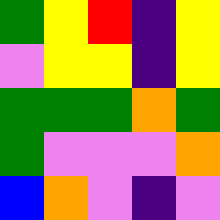[["green", "yellow", "red", "indigo", "yellow"], ["violet", "yellow", "yellow", "indigo", "yellow"], ["green", "green", "green", "orange", "green"], ["green", "violet", "violet", "violet", "orange"], ["blue", "orange", "violet", "indigo", "violet"]]